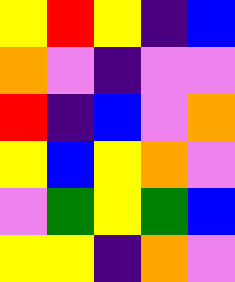[["yellow", "red", "yellow", "indigo", "blue"], ["orange", "violet", "indigo", "violet", "violet"], ["red", "indigo", "blue", "violet", "orange"], ["yellow", "blue", "yellow", "orange", "violet"], ["violet", "green", "yellow", "green", "blue"], ["yellow", "yellow", "indigo", "orange", "violet"]]